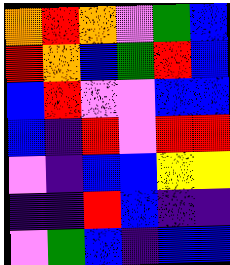[["orange", "red", "orange", "violet", "green", "blue"], ["red", "orange", "blue", "green", "red", "blue"], ["blue", "red", "violet", "violet", "blue", "blue"], ["blue", "indigo", "red", "violet", "red", "red"], ["violet", "indigo", "blue", "blue", "yellow", "yellow"], ["indigo", "indigo", "red", "blue", "indigo", "indigo"], ["violet", "green", "blue", "indigo", "blue", "blue"]]